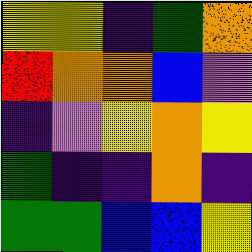[["yellow", "yellow", "indigo", "green", "orange"], ["red", "orange", "orange", "blue", "violet"], ["indigo", "violet", "yellow", "orange", "yellow"], ["green", "indigo", "indigo", "orange", "indigo"], ["green", "green", "blue", "blue", "yellow"]]